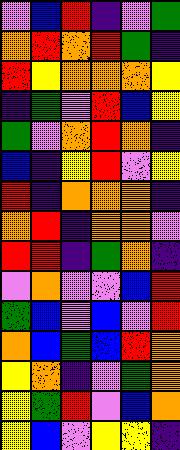[["violet", "blue", "red", "indigo", "violet", "green"], ["orange", "red", "orange", "red", "green", "indigo"], ["red", "yellow", "orange", "orange", "orange", "yellow"], ["indigo", "green", "violet", "red", "blue", "yellow"], ["green", "violet", "orange", "red", "orange", "indigo"], ["blue", "indigo", "yellow", "red", "violet", "yellow"], ["red", "indigo", "orange", "orange", "orange", "indigo"], ["orange", "red", "indigo", "orange", "orange", "violet"], ["red", "red", "indigo", "green", "orange", "indigo"], ["violet", "orange", "violet", "violet", "blue", "red"], ["green", "blue", "violet", "blue", "violet", "red"], ["orange", "blue", "green", "blue", "red", "orange"], ["yellow", "orange", "indigo", "violet", "green", "orange"], ["yellow", "green", "red", "violet", "blue", "orange"], ["yellow", "blue", "violet", "yellow", "yellow", "indigo"]]